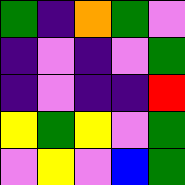[["green", "indigo", "orange", "green", "violet"], ["indigo", "violet", "indigo", "violet", "green"], ["indigo", "violet", "indigo", "indigo", "red"], ["yellow", "green", "yellow", "violet", "green"], ["violet", "yellow", "violet", "blue", "green"]]